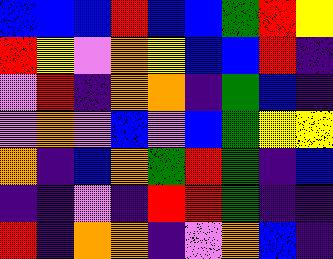[["blue", "blue", "blue", "red", "blue", "blue", "green", "red", "yellow"], ["red", "yellow", "violet", "orange", "yellow", "blue", "blue", "red", "indigo"], ["violet", "red", "indigo", "orange", "orange", "indigo", "green", "blue", "indigo"], ["violet", "orange", "violet", "blue", "violet", "blue", "green", "yellow", "yellow"], ["orange", "indigo", "blue", "orange", "green", "red", "green", "indigo", "blue"], ["indigo", "indigo", "violet", "indigo", "red", "red", "green", "indigo", "indigo"], ["red", "indigo", "orange", "orange", "indigo", "violet", "orange", "blue", "indigo"]]